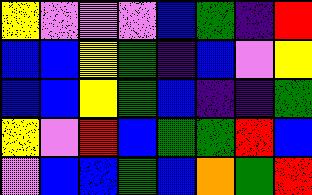[["yellow", "violet", "violet", "violet", "blue", "green", "indigo", "red"], ["blue", "blue", "yellow", "green", "indigo", "blue", "violet", "yellow"], ["blue", "blue", "yellow", "green", "blue", "indigo", "indigo", "green"], ["yellow", "violet", "red", "blue", "green", "green", "red", "blue"], ["violet", "blue", "blue", "green", "blue", "orange", "green", "red"]]